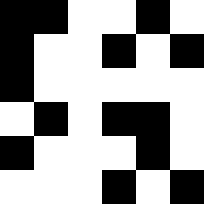[["black", "black", "white", "white", "black", "white"], ["black", "white", "white", "black", "white", "black"], ["black", "white", "white", "white", "white", "white"], ["white", "black", "white", "black", "black", "white"], ["black", "white", "white", "white", "black", "white"], ["white", "white", "white", "black", "white", "black"]]